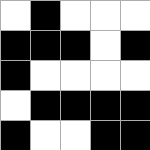[["white", "black", "white", "white", "white"], ["black", "black", "black", "white", "black"], ["black", "white", "white", "white", "white"], ["white", "black", "black", "black", "black"], ["black", "white", "white", "black", "black"]]